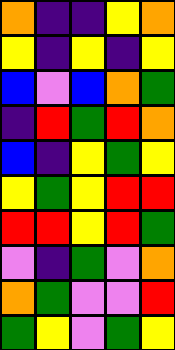[["orange", "indigo", "indigo", "yellow", "orange"], ["yellow", "indigo", "yellow", "indigo", "yellow"], ["blue", "violet", "blue", "orange", "green"], ["indigo", "red", "green", "red", "orange"], ["blue", "indigo", "yellow", "green", "yellow"], ["yellow", "green", "yellow", "red", "red"], ["red", "red", "yellow", "red", "green"], ["violet", "indigo", "green", "violet", "orange"], ["orange", "green", "violet", "violet", "red"], ["green", "yellow", "violet", "green", "yellow"]]